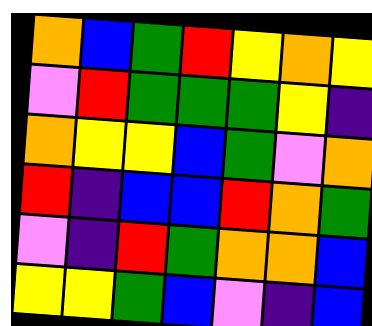[["orange", "blue", "green", "red", "yellow", "orange", "yellow"], ["violet", "red", "green", "green", "green", "yellow", "indigo"], ["orange", "yellow", "yellow", "blue", "green", "violet", "orange"], ["red", "indigo", "blue", "blue", "red", "orange", "green"], ["violet", "indigo", "red", "green", "orange", "orange", "blue"], ["yellow", "yellow", "green", "blue", "violet", "indigo", "blue"]]